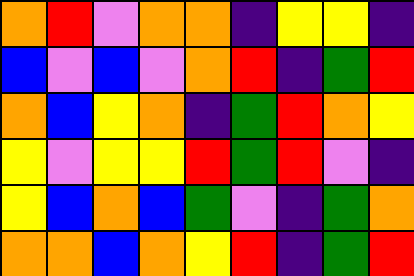[["orange", "red", "violet", "orange", "orange", "indigo", "yellow", "yellow", "indigo"], ["blue", "violet", "blue", "violet", "orange", "red", "indigo", "green", "red"], ["orange", "blue", "yellow", "orange", "indigo", "green", "red", "orange", "yellow"], ["yellow", "violet", "yellow", "yellow", "red", "green", "red", "violet", "indigo"], ["yellow", "blue", "orange", "blue", "green", "violet", "indigo", "green", "orange"], ["orange", "orange", "blue", "orange", "yellow", "red", "indigo", "green", "red"]]